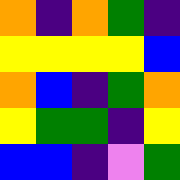[["orange", "indigo", "orange", "green", "indigo"], ["yellow", "yellow", "yellow", "yellow", "blue"], ["orange", "blue", "indigo", "green", "orange"], ["yellow", "green", "green", "indigo", "yellow"], ["blue", "blue", "indigo", "violet", "green"]]